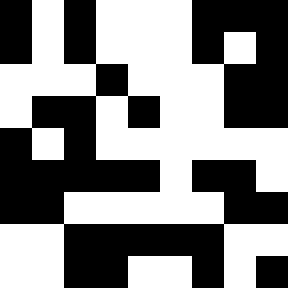[["black", "white", "black", "white", "white", "white", "black", "black", "black"], ["black", "white", "black", "white", "white", "white", "black", "white", "black"], ["white", "white", "white", "black", "white", "white", "white", "black", "black"], ["white", "black", "black", "white", "black", "white", "white", "black", "black"], ["black", "white", "black", "white", "white", "white", "white", "white", "white"], ["black", "black", "black", "black", "black", "white", "black", "black", "white"], ["black", "black", "white", "white", "white", "white", "white", "black", "black"], ["white", "white", "black", "black", "black", "black", "black", "white", "white"], ["white", "white", "black", "black", "white", "white", "black", "white", "black"]]